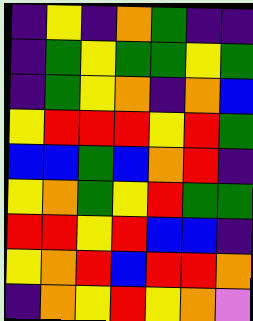[["indigo", "yellow", "indigo", "orange", "green", "indigo", "indigo"], ["indigo", "green", "yellow", "green", "green", "yellow", "green"], ["indigo", "green", "yellow", "orange", "indigo", "orange", "blue"], ["yellow", "red", "red", "red", "yellow", "red", "green"], ["blue", "blue", "green", "blue", "orange", "red", "indigo"], ["yellow", "orange", "green", "yellow", "red", "green", "green"], ["red", "red", "yellow", "red", "blue", "blue", "indigo"], ["yellow", "orange", "red", "blue", "red", "red", "orange"], ["indigo", "orange", "yellow", "red", "yellow", "orange", "violet"]]